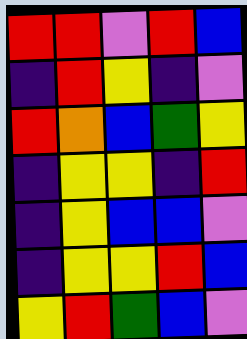[["red", "red", "violet", "red", "blue"], ["indigo", "red", "yellow", "indigo", "violet"], ["red", "orange", "blue", "green", "yellow"], ["indigo", "yellow", "yellow", "indigo", "red"], ["indigo", "yellow", "blue", "blue", "violet"], ["indigo", "yellow", "yellow", "red", "blue"], ["yellow", "red", "green", "blue", "violet"]]